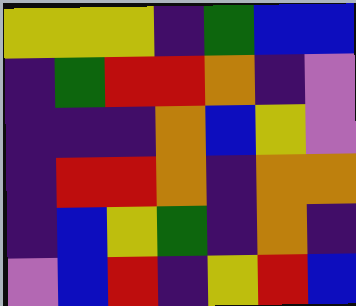[["yellow", "yellow", "yellow", "indigo", "green", "blue", "blue"], ["indigo", "green", "red", "red", "orange", "indigo", "violet"], ["indigo", "indigo", "indigo", "orange", "blue", "yellow", "violet"], ["indigo", "red", "red", "orange", "indigo", "orange", "orange"], ["indigo", "blue", "yellow", "green", "indigo", "orange", "indigo"], ["violet", "blue", "red", "indigo", "yellow", "red", "blue"]]